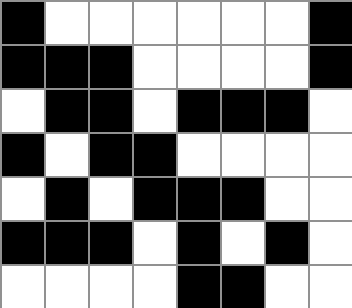[["black", "white", "white", "white", "white", "white", "white", "black"], ["black", "black", "black", "white", "white", "white", "white", "black"], ["white", "black", "black", "white", "black", "black", "black", "white"], ["black", "white", "black", "black", "white", "white", "white", "white"], ["white", "black", "white", "black", "black", "black", "white", "white"], ["black", "black", "black", "white", "black", "white", "black", "white"], ["white", "white", "white", "white", "black", "black", "white", "white"]]